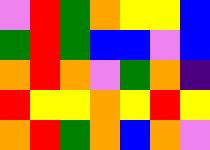[["violet", "red", "green", "orange", "yellow", "yellow", "blue"], ["green", "red", "green", "blue", "blue", "violet", "blue"], ["orange", "red", "orange", "violet", "green", "orange", "indigo"], ["red", "yellow", "yellow", "orange", "yellow", "red", "yellow"], ["orange", "red", "green", "orange", "blue", "orange", "violet"]]